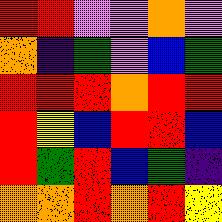[["red", "red", "violet", "violet", "orange", "violet"], ["orange", "indigo", "green", "violet", "blue", "green"], ["red", "red", "red", "orange", "red", "red"], ["red", "yellow", "blue", "red", "red", "blue"], ["red", "green", "red", "blue", "green", "indigo"], ["orange", "orange", "red", "orange", "red", "yellow"]]